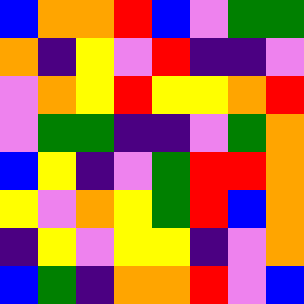[["blue", "orange", "orange", "red", "blue", "violet", "green", "green"], ["orange", "indigo", "yellow", "violet", "red", "indigo", "indigo", "violet"], ["violet", "orange", "yellow", "red", "yellow", "yellow", "orange", "red"], ["violet", "green", "green", "indigo", "indigo", "violet", "green", "orange"], ["blue", "yellow", "indigo", "violet", "green", "red", "red", "orange"], ["yellow", "violet", "orange", "yellow", "green", "red", "blue", "orange"], ["indigo", "yellow", "violet", "yellow", "yellow", "indigo", "violet", "orange"], ["blue", "green", "indigo", "orange", "orange", "red", "violet", "blue"]]